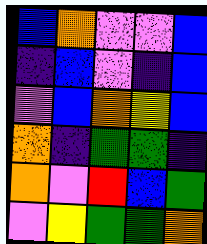[["blue", "orange", "violet", "violet", "blue"], ["indigo", "blue", "violet", "indigo", "blue"], ["violet", "blue", "orange", "yellow", "blue"], ["orange", "indigo", "green", "green", "indigo"], ["orange", "violet", "red", "blue", "green"], ["violet", "yellow", "green", "green", "orange"]]